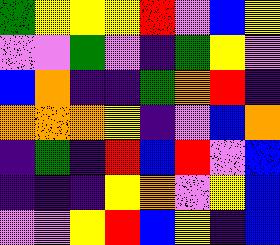[["green", "yellow", "yellow", "yellow", "red", "violet", "blue", "yellow"], ["violet", "violet", "green", "violet", "indigo", "green", "yellow", "violet"], ["blue", "orange", "indigo", "indigo", "green", "orange", "red", "indigo"], ["orange", "orange", "orange", "yellow", "indigo", "violet", "blue", "orange"], ["indigo", "green", "indigo", "red", "blue", "red", "violet", "blue"], ["indigo", "indigo", "indigo", "yellow", "orange", "violet", "yellow", "blue"], ["violet", "violet", "yellow", "red", "blue", "yellow", "indigo", "blue"]]